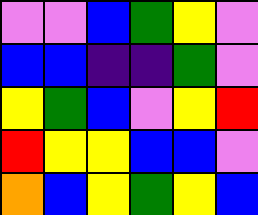[["violet", "violet", "blue", "green", "yellow", "violet"], ["blue", "blue", "indigo", "indigo", "green", "violet"], ["yellow", "green", "blue", "violet", "yellow", "red"], ["red", "yellow", "yellow", "blue", "blue", "violet"], ["orange", "blue", "yellow", "green", "yellow", "blue"]]